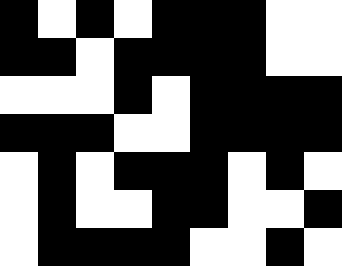[["black", "white", "black", "white", "black", "black", "black", "white", "white"], ["black", "black", "white", "black", "black", "black", "black", "white", "white"], ["white", "white", "white", "black", "white", "black", "black", "black", "black"], ["black", "black", "black", "white", "white", "black", "black", "black", "black"], ["white", "black", "white", "black", "black", "black", "white", "black", "white"], ["white", "black", "white", "white", "black", "black", "white", "white", "black"], ["white", "black", "black", "black", "black", "white", "white", "black", "white"]]